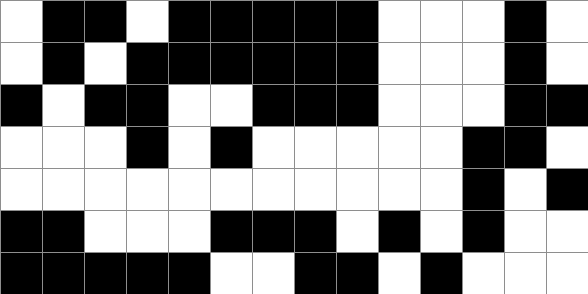[["white", "black", "black", "white", "black", "black", "black", "black", "black", "white", "white", "white", "black", "white"], ["white", "black", "white", "black", "black", "black", "black", "black", "black", "white", "white", "white", "black", "white"], ["black", "white", "black", "black", "white", "white", "black", "black", "black", "white", "white", "white", "black", "black"], ["white", "white", "white", "black", "white", "black", "white", "white", "white", "white", "white", "black", "black", "white"], ["white", "white", "white", "white", "white", "white", "white", "white", "white", "white", "white", "black", "white", "black"], ["black", "black", "white", "white", "white", "black", "black", "black", "white", "black", "white", "black", "white", "white"], ["black", "black", "black", "black", "black", "white", "white", "black", "black", "white", "black", "white", "white", "white"]]